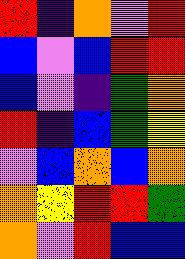[["red", "indigo", "orange", "violet", "red"], ["blue", "violet", "blue", "red", "red"], ["blue", "violet", "indigo", "green", "orange"], ["red", "indigo", "blue", "green", "yellow"], ["violet", "blue", "orange", "blue", "orange"], ["orange", "yellow", "red", "red", "green"], ["orange", "violet", "red", "blue", "blue"]]